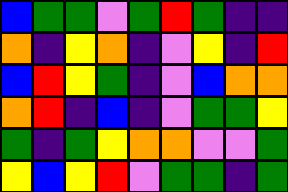[["blue", "green", "green", "violet", "green", "red", "green", "indigo", "indigo"], ["orange", "indigo", "yellow", "orange", "indigo", "violet", "yellow", "indigo", "red"], ["blue", "red", "yellow", "green", "indigo", "violet", "blue", "orange", "orange"], ["orange", "red", "indigo", "blue", "indigo", "violet", "green", "green", "yellow"], ["green", "indigo", "green", "yellow", "orange", "orange", "violet", "violet", "green"], ["yellow", "blue", "yellow", "red", "violet", "green", "green", "indigo", "green"]]